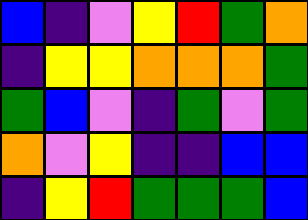[["blue", "indigo", "violet", "yellow", "red", "green", "orange"], ["indigo", "yellow", "yellow", "orange", "orange", "orange", "green"], ["green", "blue", "violet", "indigo", "green", "violet", "green"], ["orange", "violet", "yellow", "indigo", "indigo", "blue", "blue"], ["indigo", "yellow", "red", "green", "green", "green", "blue"]]